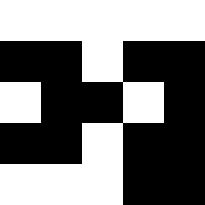[["white", "white", "white", "white", "white"], ["black", "black", "white", "black", "black"], ["white", "black", "black", "white", "black"], ["black", "black", "white", "black", "black"], ["white", "white", "white", "black", "black"]]